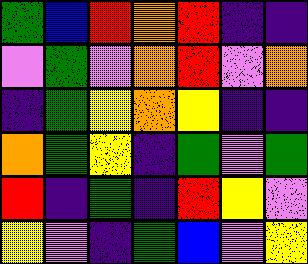[["green", "blue", "red", "orange", "red", "indigo", "indigo"], ["violet", "green", "violet", "orange", "red", "violet", "orange"], ["indigo", "green", "yellow", "orange", "yellow", "indigo", "indigo"], ["orange", "green", "yellow", "indigo", "green", "violet", "green"], ["red", "indigo", "green", "indigo", "red", "yellow", "violet"], ["yellow", "violet", "indigo", "green", "blue", "violet", "yellow"]]